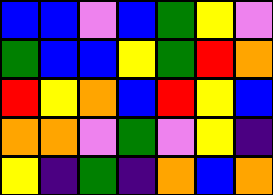[["blue", "blue", "violet", "blue", "green", "yellow", "violet"], ["green", "blue", "blue", "yellow", "green", "red", "orange"], ["red", "yellow", "orange", "blue", "red", "yellow", "blue"], ["orange", "orange", "violet", "green", "violet", "yellow", "indigo"], ["yellow", "indigo", "green", "indigo", "orange", "blue", "orange"]]